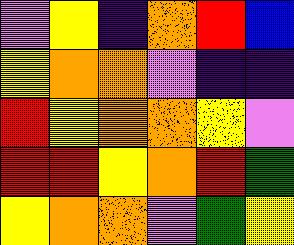[["violet", "yellow", "indigo", "orange", "red", "blue"], ["yellow", "orange", "orange", "violet", "indigo", "indigo"], ["red", "yellow", "orange", "orange", "yellow", "violet"], ["red", "red", "yellow", "orange", "red", "green"], ["yellow", "orange", "orange", "violet", "green", "yellow"]]